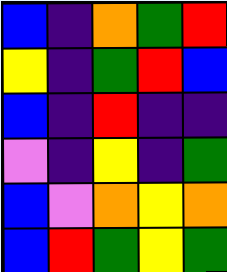[["blue", "indigo", "orange", "green", "red"], ["yellow", "indigo", "green", "red", "blue"], ["blue", "indigo", "red", "indigo", "indigo"], ["violet", "indigo", "yellow", "indigo", "green"], ["blue", "violet", "orange", "yellow", "orange"], ["blue", "red", "green", "yellow", "green"]]